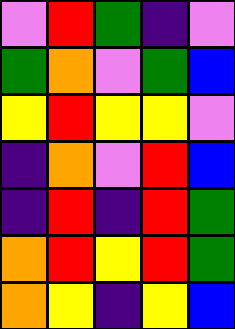[["violet", "red", "green", "indigo", "violet"], ["green", "orange", "violet", "green", "blue"], ["yellow", "red", "yellow", "yellow", "violet"], ["indigo", "orange", "violet", "red", "blue"], ["indigo", "red", "indigo", "red", "green"], ["orange", "red", "yellow", "red", "green"], ["orange", "yellow", "indigo", "yellow", "blue"]]